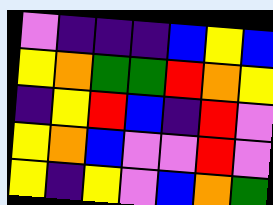[["violet", "indigo", "indigo", "indigo", "blue", "yellow", "blue"], ["yellow", "orange", "green", "green", "red", "orange", "yellow"], ["indigo", "yellow", "red", "blue", "indigo", "red", "violet"], ["yellow", "orange", "blue", "violet", "violet", "red", "violet"], ["yellow", "indigo", "yellow", "violet", "blue", "orange", "green"]]